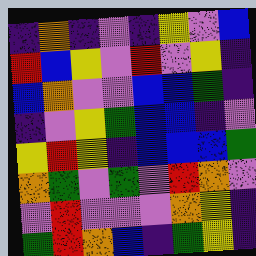[["indigo", "orange", "indigo", "violet", "indigo", "yellow", "violet", "blue"], ["red", "blue", "yellow", "violet", "red", "violet", "yellow", "indigo"], ["blue", "orange", "violet", "violet", "blue", "blue", "green", "indigo"], ["indigo", "violet", "yellow", "green", "blue", "blue", "indigo", "violet"], ["yellow", "red", "yellow", "indigo", "blue", "blue", "blue", "green"], ["orange", "green", "violet", "green", "violet", "red", "orange", "violet"], ["violet", "red", "violet", "violet", "violet", "orange", "yellow", "indigo"], ["green", "red", "orange", "blue", "indigo", "green", "yellow", "indigo"]]